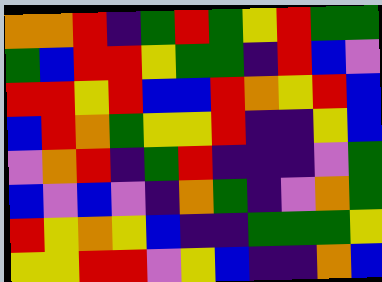[["orange", "orange", "red", "indigo", "green", "red", "green", "yellow", "red", "green", "green"], ["green", "blue", "red", "red", "yellow", "green", "green", "indigo", "red", "blue", "violet"], ["red", "red", "yellow", "red", "blue", "blue", "red", "orange", "yellow", "red", "blue"], ["blue", "red", "orange", "green", "yellow", "yellow", "red", "indigo", "indigo", "yellow", "blue"], ["violet", "orange", "red", "indigo", "green", "red", "indigo", "indigo", "indigo", "violet", "green"], ["blue", "violet", "blue", "violet", "indigo", "orange", "green", "indigo", "violet", "orange", "green"], ["red", "yellow", "orange", "yellow", "blue", "indigo", "indigo", "green", "green", "green", "yellow"], ["yellow", "yellow", "red", "red", "violet", "yellow", "blue", "indigo", "indigo", "orange", "blue"]]